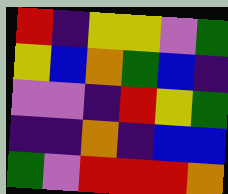[["red", "indigo", "yellow", "yellow", "violet", "green"], ["yellow", "blue", "orange", "green", "blue", "indigo"], ["violet", "violet", "indigo", "red", "yellow", "green"], ["indigo", "indigo", "orange", "indigo", "blue", "blue"], ["green", "violet", "red", "red", "red", "orange"]]